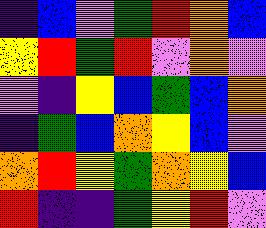[["indigo", "blue", "violet", "green", "red", "orange", "blue"], ["yellow", "red", "green", "red", "violet", "orange", "violet"], ["violet", "indigo", "yellow", "blue", "green", "blue", "orange"], ["indigo", "green", "blue", "orange", "yellow", "blue", "violet"], ["orange", "red", "yellow", "green", "orange", "yellow", "blue"], ["red", "indigo", "indigo", "green", "yellow", "red", "violet"]]